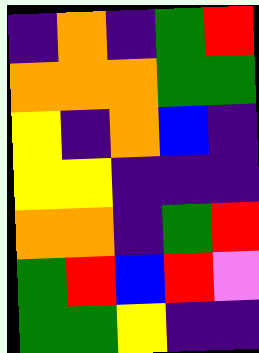[["indigo", "orange", "indigo", "green", "red"], ["orange", "orange", "orange", "green", "green"], ["yellow", "indigo", "orange", "blue", "indigo"], ["yellow", "yellow", "indigo", "indigo", "indigo"], ["orange", "orange", "indigo", "green", "red"], ["green", "red", "blue", "red", "violet"], ["green", "green", "yellow", "indigo", "indigo"]]